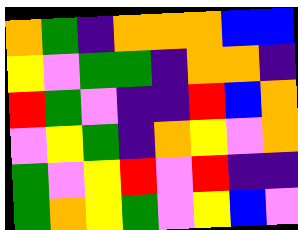[["orange", "green", "indigo", "orange", "orange", "orange", "blue", "blue"], ["yellow", "violet", "green", "green", "indigo", "orange", "orange", "indigo"], ["red", "green", "violet", "indigo", "indigo", "red", "blue", "orange"], ["violet", "yellow", "green", "indigo", "orange", "yellow", "violet", "orange"], ["green", "violet", "yellow", "red", "violet", "red", "indigo", "indigo"], ["green", "orange", "yellow", "green", "violet", "yellow", "blue", "violet"]]